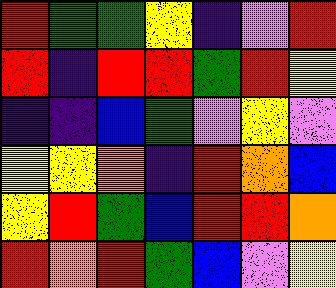[["red", "green", "green", "yellow", "indigo", "violet", "red"], ["red", "indigo", "red", "red", "green", "red", "yellow"], ["indigo", "indigo", "blue", "green", "violet", "yellow", "violet"], ["yellow", "yellow", "orange", "indigo", "red", "orange", "blue"], ["yellow", "red", "green", "blue", "red", "red", "orange"], ["red", "orange", "red", "green", "blue", "violet", "yellow"]]